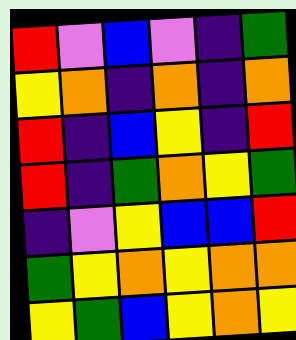[["red", "violet", "blue", "violet", "indigo", "green"], ["yellow", "orange", "indigo", "orange", "indigo", "orange"], ["red", "indigo", "blue", "yellow", "indigo", "red"], ["red", "indigo", "green", "orange", "yellow", "green"], ["indigo", "violet", "yellow", "blue", "blue", "red"], ["green", "yellow", "orange", "yellow", "orange", "orange"], ["yellow", "green", "blue", "yellow", "orange", "yellow"]]